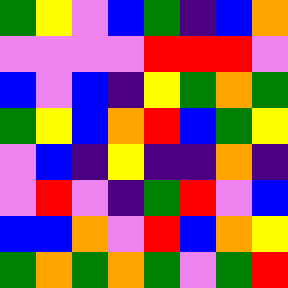[["green", "yellow", "violet", "blue", "green", "indigo", "blue", "orange"], ["violet", "violet", "violet", "violet", "red", "red", "red", "violet"], ["blue", "violet", "blue", "indigo", "yellow", "green", "orange", "green"], ["green", "yellow", "blue", "orange", "red", "blue", "green", "yellow"], ["violet", "blue", "indigo", "yellow", "indigo", "indigo", "orange", "indigo"], ["violet", "red", "violet", "indigo", "green", "red", "violet", "blue"], ["blue", "blue", "orange", "violet", "red", "blue", "orange", "yellow"], ["green", "orange", "green", "orange", "green", "violet", "green", "red"]]